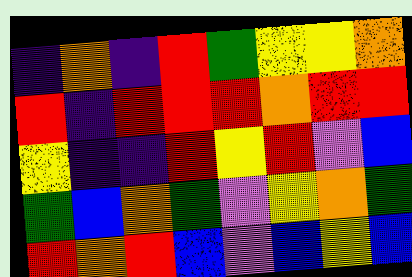[["indigo", "orange", "indigo", "red", "green", "yellow", "yellow", "orange"], ["red", "indigo", "red", "red", "red", "orange", "red", "red"], ["yellow", "indigo", "indigo", "red", "yellow", "red", "violet", "blue"], ["green", "blue", "orange", "green", "violet", "yellow", "orange", "green"], ["red", "orange", "red", "blue", "violet", "blue", "yellow", "blue"]]